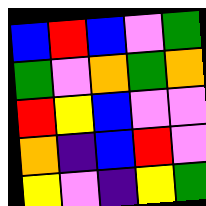[["blue", "red", "blue", "violet", "green"], ["green", "violet", "orange", "green", "orange"], ["red", "yellow", "blue", "violet", "violet"], ["orange", "indigo", "blue", "red", "violet"], ["yellow", "violet", "indigo", "yellow", "green"]]